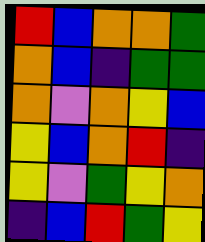[["red", "blue", "orange", "orange", "green"], ["orange", "blue", "indigo", "green", "green"], ["orange", "violet", "orange", "yellow", "blue"], ["yellow", "blue", "orange", "red", "indigo"], ["yellow", "violet", "green", "yellow", "orange"], ["indigo", "blue", "red", "green", "yellow"]]